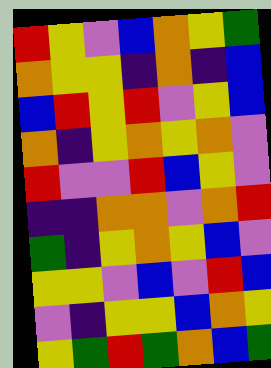[["red", "yellow", "violet", "blue", "orange", "yellow", "green"], ["orange", "yellow", "yellow", "indigo", "orange", "indigo", "blue"], ["blue", "red", "yellow", "red", "violet", "yellow", "blue"], ["orange", "indigo", "yellow", "orange", "yellow", "orange", "violet"], ["red", "violet", "violet", "red", "blue", "yellow", "violet"], ["indigo", "indigo", "orange", "orange", "violet", "orange", "red"], ["green", "indigo", "yellow", "orange", "yellow", "blue", "violet"], ["yellow", "yellow", "violet", "blue", "violet", "red", "blue"], ["violet", "indigo", "yellow", "yellow", "blue", "orange", "yellow"], ["yellow", "green", "red", "green", "orange", "blue", "green"]]